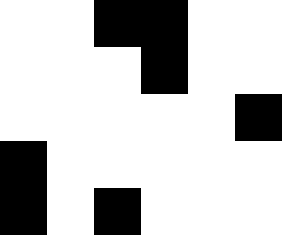[["white", "white", "black", "black", "white", "white"], ["white", "white", "white", "black", "white", "white"], ["white", "white", "white", "white", "white", "black"], ["black", "white", "white", "white", "white", "white"], ["black", "white", "black", "white", "white", "white"]]